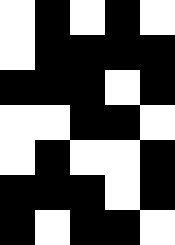[["white", "black", "white", "black", "white"], ["white", "black", "black", "black", "black"], ["black", "black", "black", "white", "black"], ["white", "white", "black", "black", "white"], ["white", "black", "white", "white", "black"], ["black", "black", "black", "white", "black"], ["black", "white", "black", "black", "white"]]